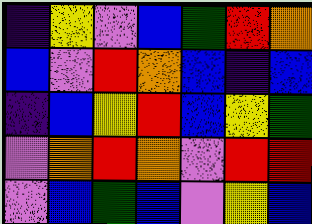[["indigo", "yellow", "violet", "blue", "green", "red", "orange"], ["blue", "violet", "red", "orange", "blue", "indigo", "blue"], ["indigo", "blue", "yellow", "red", "blue", "yellow", "green"], ["violet", "orange", "red", "orange", "violet", "red", "red"], ["violet", "blue", "green", "blue", "violet", "yellow", "blue"]]